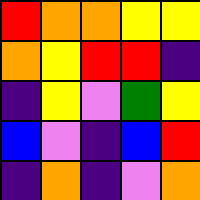[["red", "orange", "orange", "yellow", "yellow"], ["orange", "yellow", "red", "red", "indigo"], ["indigo", "yellow", "violet", "green", "yellow"], ["blue", "violet", "indigo", "blue", "red"], ["indigo", "orange", "indigo", "violet", "orange"]]